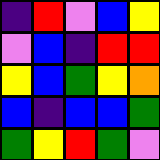[["indigo", "red", "violet", "blue", "yellow"], ["violet", "blue", "indigo", "red", "red"], ["yellow", "blue", "green", "yellow", "orange"], ["blue", "indigo", "blue", "blue", "green"], ["green", "yellow", "red", "green", "violet"]]